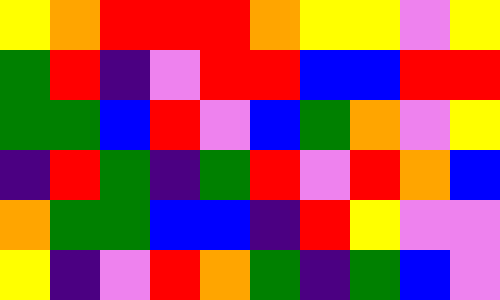[["yellow", "orange", "red", "red", "red", "orange", "yellow", "yellow", "violet", "yellow"], ["green", "red", "indigo", "violet", "red", "red", "blue", "blue", "red", "red"], ["green", "green", "blue", "red", "violet", "blue", "green", "orange", "violet", "yellow"], ["indigo", "red", "green", "indigo", "green", "red", "violet", "red", "orange", "blue"], ["orange", "green", "green", "blue", "blue", "indigo", "red", "yellow", "violet", "violet"], ["yellow", "indigo", "violet", "red", "orange", "green", "indigo", "green", "blue", "violet"]]